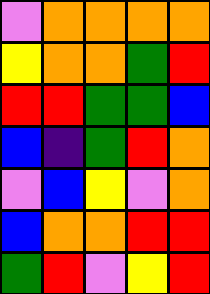[["violet", "orange", "orange", "orange", "orange"], ["yellow", "orange", "orange", "green", "red"], ["red", "red", "green", "green", "blue"], ["blue", "indigo", "green", "red", "orange"], ["violet", "blue", "yellow", "violet", "orange"], ["blue", "orange", "orange", "red", "red"], ["green", "red", "violet", "yellow", "red"]]